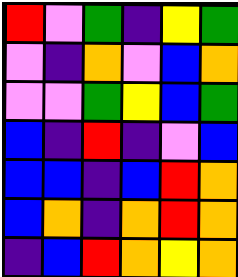[["red", "violet", "green", "indigo", "yellow", "green"], ["violet", "indigo", "orange", "violet", "blue", "orange"], ["violet", "violet", "green", "yellow", "blue", "green"], ["blue", "indigo", "red", "indigo", "violet", "blue"], ["blue", "blue", "indigo", "blue", "red", "orange"], ["blue", "orange", "indigo", "orange", "red", "orange"], ["indigo", "blue", "red", "orange", "yellow", "orange"]]